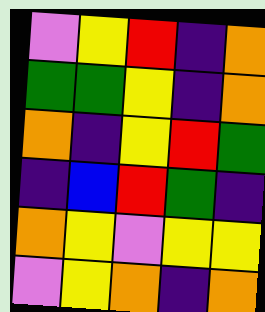[["violet", "yellow", "red", "indigo", "orange"], ["green", "green", "yellow", "indigo", "orange"], ["orange", "indigo", "yellow", "red", "green"], ["indigo", "blue", "red", "green", "indigo"], ["orange", "yellow", "violet", "yellow", "yellow"], ["violet", "yellow", "orange", "indigo", "orange"]]